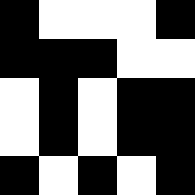[["black", "white", "white", "white", "black"], ["black", "black", "black", "white", "white"], ["white", "black", "white", "black", "black"], ["white", "black", "white", "black", "black"], ["black", "white", "black", "white", "black"]]